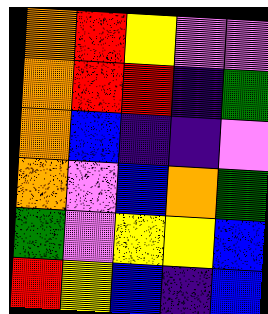[["orange", "red", "yellow", "violet", "violet"], ["orange", "red", "red", "indigo", "green"], ["orange", "blue", "indigo", "indigo", "violet"], ["orange", "violet", "blue", "orange", "green"], ["green", "violet", "yellow", "yellow", "blue"], ["red", "yellow", "blue", "indigo", "blue"]]